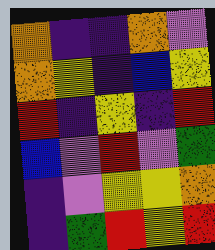[["orange", "indigo", "indigo", "orange", "violet"], ["orange", "yellow", "indigo", "blue", "yellow"], ["red", "indigo", "yellow", "indigo", "red"], ["blue", "violet", "red", "violet", "green"], ["indigo", "violet", "yellow", "yellow", "orange"], ["indigo", "green", "red", "yellow", "red"]]